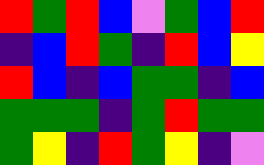[["red", "green", "red", "blue", "violet", "green", "blue", "red"], ["indigo", "blue", "red", "green", "indigo", "red", "blue", "yellow"], ["red", "blue", "indigo", "blue", "green", "green", "indigo", "blue"], ["green", "green", "green", "indigo", "green", "red", "green", "green"], ["green", "yellow", "indigo", "red", "green", "yellow", "indigo", "violet"]]